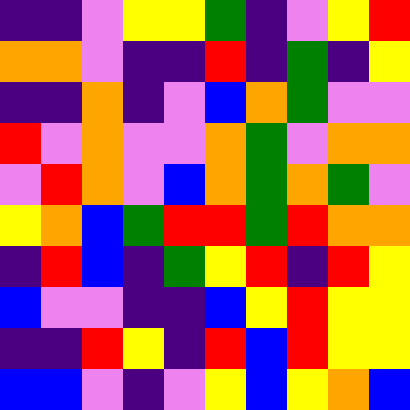[["indigo", "indigo", "violet", "yellow", "yellow", "green", "indigo", "violet", "yellow", "red"], ["orange", "orange", "violet", "indigo", "indigo", "red", "indigo", "green", "indigo", "yellow"], ["indigo", "indigo", "orange", "indigo", "violet", "blue", "orange", "green", "violet", "violet"], ["red", "violet", "orange", "violet", "violet", "orange", "green", "violet", "orange", "orange"], ["violet", "red", "orange", "violet", "blue", "orange", "green", "orange", "green", "violet"], ["yellow", "orange", "blue", "green", "red", "red", "green", "red", "orange", "orange"], ["indigo", "red", "blue", "indigo", "green", "yellow", "red", "indigo", "red", "yellow"], ["blue", "violet", "violet", "indigo", "indigo", "blue", "yellow", "red", "yellow", "yellow"], ["indigo", "indigo", "red", "yellow", "indigo", "red", "blue", "red", "yellow", "yellow"], ["blue", "blue", "violet", "indigo", "violet", "yellow", "blue", "yellow", "orange", "blue"]]